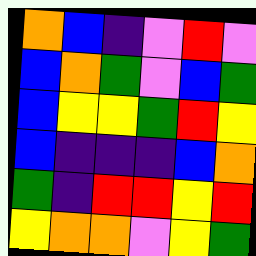[["orange", "blue", "indigo", "violet", "red", "violet"], ["blue", "orange", "green", "violet", "blue", "green"], ["blue", "yellow", "yellow", "green", "red", "yellow"], ["blue", "indigo", "indigo", "indigo", "blue", "orange"], ["green", "indigo", "red", "red", "yellow", "red"], ["yellow", "orange", "orange", "violet", "yellow", "green"]]